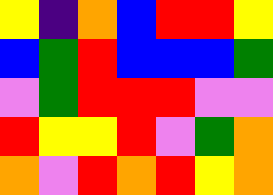[["yellow", "indigo", "orange", "blue", "red", "red", "yellow"], ["blue", "green", "red", "blue", "blue", "blue", "green"], ["violet", "green", "red", "red", "red", "violet", "violet"], ["red", "yellow", "yellow", "red", "violet", "green", "orange"], ["orange", "violet", "red", "orange", "red", "yellow", "orange"]]